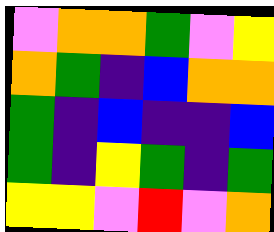[["violet", "orange", "orange", "green", "violet", "yellow"], ["orange", "green", "indigo", "blue", "orange", "orange"], ["green", "indigo", "blue", "indigo", "indigo", "blue"], ["green", "indigo", "yellow", "green", "indigo", "green"], ["yellow", "yellow", "violet", "red", "violet", "orange"]]